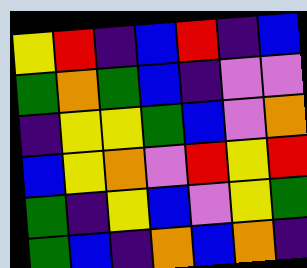[["yellow", "red", "indigo", "blue", "red", "indigo", "blue"], ["green", "orange", "green", "blue", "indigo", "violet", "violet"], ["indigo", "yellow", "yellow", "green", "blue", "violet", "orange"], ["blue", "yellow", "orange", "violet", "red", "yellow", "red"], ["green", "indigo", "yellow", "blue", "violet", "yellow", "green"], ["green", "blue", "indigo", "orange", "blue", "orange", "indigo"]]